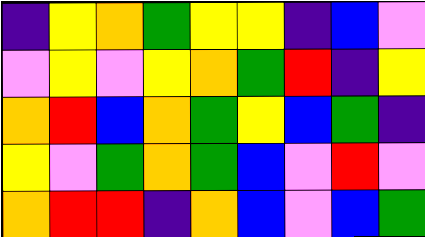[["indigo", "yellow", "orange", "green", "yellow", "yellow", "indigo", "blue", "violet"], ["violet", "yellow", "violet", "yellow", "orange", "green", "red", "indigo", "yellow"], ["orange", "red", "blue", "orange", "green", "yellow", "blue", "green", "indigo"], ["yellow", "violet", "green", "orange", "green", "blue", "violet", "red", "violet"], ["orange", "red", "red", "indigo", "orange", "blue", "violet", "blue", "green"]]